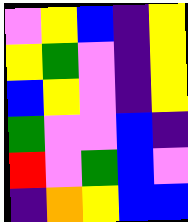[["violet", "yellow", "blue", "indigo", "yellow"], ["yellow", "green", "violet", "indigo", "yellow"], ["blue", "yellow", "violet", "indigo", "yellow"], ["green", "violet", "violet", "blue", "indigo"], ["red", "violet", "green", "blue", "violet"], ["indigo", "orange", "yellow", "blue", "blue"]]